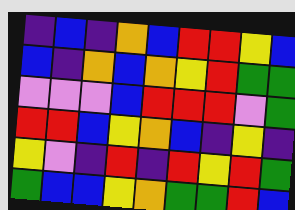[["indigo", "blue", "indigo", "orange", "blue", "red", "red", "yellow", "blue"], ["blue", "indigo", "orange", "blue", "orange", "yellow", "red", "green", "green"], ["violet", "violet", "violet", "blue", "red", "red", "red", "violet", "green"], ["red", "red", "blue", "yellow", "orange", "blue", "indigo", "yellow", "indigo"], ["yellow", "violet", "indigo", "red", "indigo", "red", "yellow", "red", "green"], ["green", "blue", "blue", "yellow", "orange", "green", "green", "red", "blue"]]